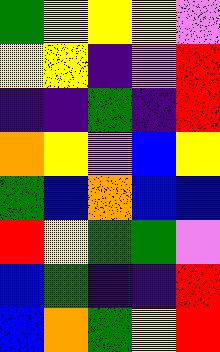[["green", "yellow", "yellow", "yellow", "violet"], ["yellow", "yellow", "indigo", "violet", "red"], ["indigo", "indigo", "green", "indigo", "red"], ["orange", "yellow", "violet", "blue", "yellow"], ["green", "blue", "orange", "blue", "blue"], ["red", "yellow", "green", "green", "violet"], ["blue", "green", "indigo", "indigo", "red"], ["blue", "orange", "green", "yellow", "red"]]